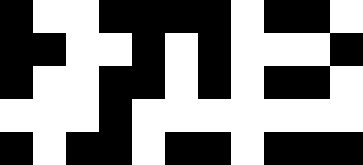[["black", "white", "white", "black", "black", "black", "black", "white", "black", "black", "white"], ["black", "black", "white", "white", "black", "white", "black", "white", "white", "white", "black"], ["black", "white", "white", "black", "black", "white", "black", "white", "black", "black", "white"], ["white", "white", "white", "black", "white", "white", "white", "white", "white", "white", "white"], ["black", "white", "black", "black", "white", "black", "black", "white", "black", "black", "black"]]